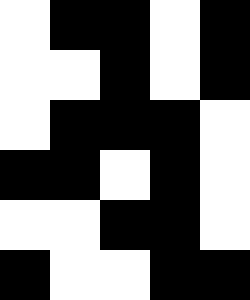[["white", "black", "black", "white", "black"], ["white", "white", "black", "white", "black"], ["white", "black", "black", "black", "white"], ["black", "black", "white", "black", "white"], ["white", "white", "black", "black", "white"], ["black", "white", "white", "black", "black"]]